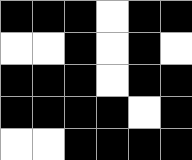[["black", "black", "black", "white", "black", "black"], ["white", "white", "black", "white", "black", "white"], ["black", "black", "black", "white", "black", "black"], ["black", "black", "black", "black", "white", "black"], ["white", "white", "black", "black", "black", "black"]]